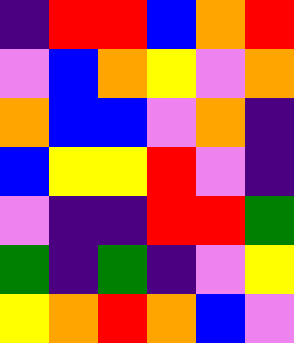[["indigo", "red", "red", "blue", "orange", "red"], ["violet", "blue", "orange", "yellow", "violet", "orange"], ["orange", "blue", "blue", "violet", "orange", "indigo"], ["blue", "yellow", "yellow", "red", "violet", "indigo"], ["violet", "indigo", "indigo", "red", "red", "green"], ["green", "indigo", "green", "indigo", "violet", "yellow"], ["yellow", "orange", "red", "orange", "blue", "violet"]]